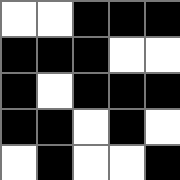[["white", "white", "black", "black", "black"], ["black", "black", "black", "white", "white"], ["black", "white", "black", "black", "black"], ["black", "black", "white", "black", "white"], ["white", "black", "white", "white", "black"]]